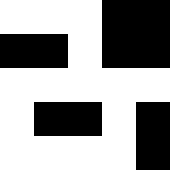[["white", "white", "white", "black", "black"], ["black", "black", "white", "black", "black"], ["white", "white", "white", "white", "white"], ["white", "black", "black", "white", "black"], ["white", "white", "white", "white", "black"]]